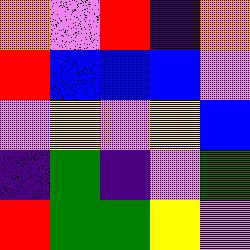[["orange", "violet", "red", "indigo", "orange"], ["red", "blue", "blue", "blue", "violet"], ["violet", "yellow", "violet", "yellow", "blue"], ["indigo", "green", "indigo", "violet", "green"], ["red", "green", "green", "yellow", "violet"]]